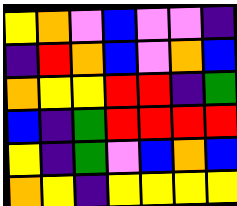[["yellow", "orange", "violet", "blue", "violet", "violet", "indigo"], ["indigo", "red", "orange", "blue", "violet", "orange", "blue"], ["orange", "yellow", "yellow", "red", "red", "indigo", "green"], ["blue", "indigo", "green", "red", "red", "red", "red"], ["yellow", "indigo", "green", "violet", "blue", "orange", "blue"], ["orange", "yellow", "indigo", "yellow", "yellow", "yellow", "yellow"]]